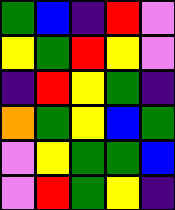[["green", "blue", "indigo", "red", "violet"], ["yellow", "green", "red", "yellow", "violet"], ["indigo", "red", "yellow", "green", "indigo"], ["orange", "green", "yellow", "blue", "green"], ["violet", "yellow", "green", "green", "blue"], ["violet", "red", "green", "yellow", "indigo"]]